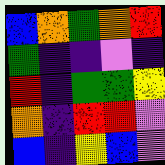[["blue", "orange", "green", "orange", "red"], ["green", "indigo", "indigo", "violet", "indigo"], ["red", "indigo", "green", "green", "yellow"], ["orange", "indigo", "red", "red", "violet"], ["blue", "indigo", "yellow", "blue", "violet"]]